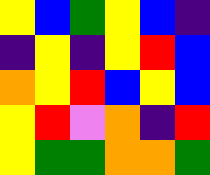[["yellow", "blue", "green", "yellow", "blue", "indigo"], ["indigo", "yellow", "indigo", "yellow", "red", "blue"], ["orange", "yellow", "red", "blue", "yellow", "blue"], ["yellow", "red", "violet", "orange", "indigo", "red"], ["yellow", "green", "green", "orange", "orange", "green"]]